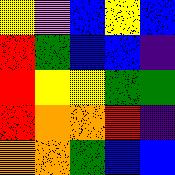[["yellow", "violet", "blue", "yellow", "blue"], ["red", "green", "blue", "blue", "indigo"], ["red", "yellow", "yellow", "green", "green"], ["red", "orange", "orange", "red", "indigo"], ["orange", "orange", "green", "blue", "blue"]]